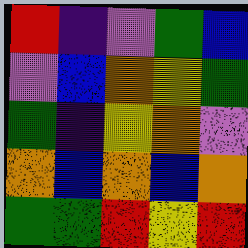[["red", "indigo", "violet", "green", "blue"], ["violet", "blue", "orange", "yellow", "green"], ["green", "indigo", "yellow", "orange", "violet"], ["orange", "blue", "orange", "blue", "orange"], ["green", "green", "red", "yellow", "red"]]